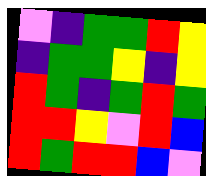[["violet", "indigo", "green", "green", "red", "yellow"], ["indigo", "green", "green", "yellow", "indigo", "yellow"], ["red", "green", "indigo", "green", "red", "green"], ["red", "red", "yellow", "violet", "red", "blue"], ["red", "green", "red", "red", "blue", "violet"]]